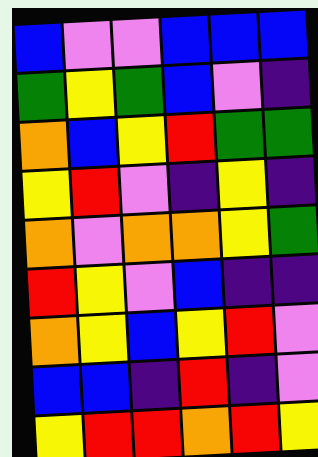[["blue", "violet", "violet", "blue", "blue", "blue"], ["green", "yellow", "green", "blue", "violet", "indigo"], ["orange", "blue", "yellow", "red", "green", "green"], ["yellow", "red", "violet", "indigo", "yellow", "indigo"], ["orange", "violet", "orange", "orange", "yellow", "green"], ["red", "yellow", "violet", "blue", "indigo", "indigo"], ["orange", "yellow", "blue", "yellow", "red", "violet"], ["blue", "blue", "indigo", "red", "indigo", "violet"], ["yellow", "red", "red", "orange", "red", "yellow"]]